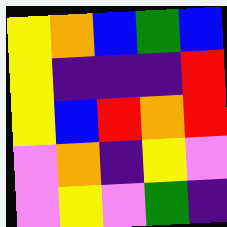[["yellow", "orange", "blue", "green", "blue"], ["yellow", "indigo", "indigo", "indigo", "red"], ["yellow", "blue", "red", "orange", "red"], ["violet", "orange", "indigo", "yellow", "violet"], ["violet", "yellow", "violet", "green", "indigo"]]